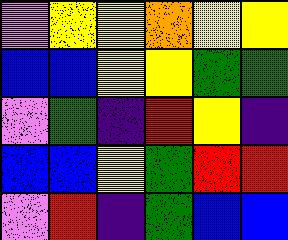[["violet", "yellow", "yellow", "orange", "yellow", "yellow"], ["blue", "blue", "yellow", "yellow", "green", "green"], ["violet", "green", "indigo", "red", "yellow", "indigo"], ["blue", "blue", "yellow", "green", "red", "red"], ["violet", "red", "indigo", "green", "blue", "blue"]]